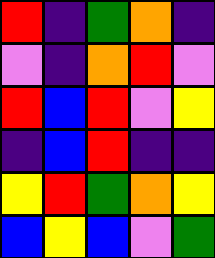[["red", "indigo", "green", "orange", "indigo"], ["violet", "indigo", "orange", "red", "violet"], ["red", "blue", "red", "violet", "yellow"], ["indigo", "blue", "red", "indigo", "indigo"], ["yellow", "red", "green", "orange", "yellow"], ["blue", "yellow", "blue", "violet", "green"]]